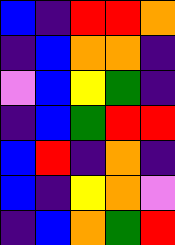[["blue", "indigo", "red", "red", "orange"], ["indigo", "blue", "orange", "orange", "indigo"], ["violet", "blue", "yellow", "green", "indigo"], ["indigo", "blue", "green", "red", "red"], ["blue", "red", "indigo", "orange", "indigo"], ["blue", "indigo", "yellow", "orange", "violet"], ["indigo", "blue", "orange", "green", "red"]]